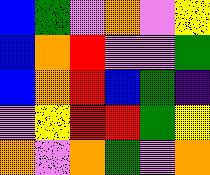[["blue", "green", "violet", "orange", "violet", "yellow"], ["blue", "orange", "red", "violet", "violet", "green"], ["blue", "orange", "red", "blue", "green", "indigo"], ["violet", "yellow", "red", "red", "green", "yellow"], ["orange", "violet", "orange", "green", "violet", "orange"]]